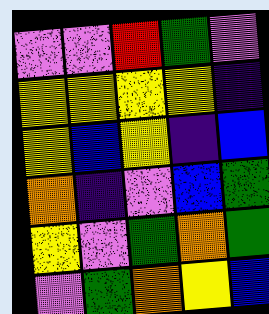[["violet", "violet", "red", "green", "violet"], ["yellow", "yellow", "yellow", "yellow", "indigo"], ["yellow", "blue", "yellow", "indigo", "blue"], ["orange", "indigo", "violet", "blue", "green"], ["yellow", "violet", "green", "orange", "green"], ["violet", "green", "orange", "yellow", "blue"]]